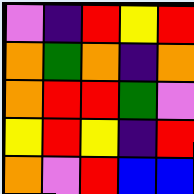[["violet", "indigo", "red", "yellow", "red"], ["orange", "green", "orange", "indigo", "orange"], ["orange", "red", "red", "green", "violet"], ["yellow", "red", "yellow", "indigo", "red"], ["orange", "violet", "red", "blue", "blue"]]